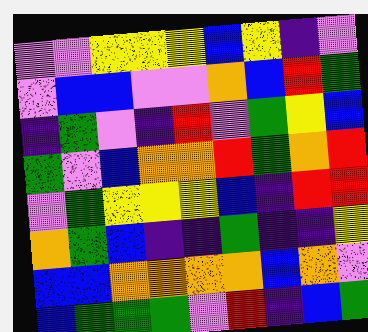[["violet", "violet", "yellow", "yellow", "yellow", "blue", "yellow", "indigo", "violet"], ["violet", "blue", "blue", "violet", "violet", "orange", "blue", "red", "green"], ["indigo", "green", "violet", "indigo", "red", "violet", "green", "yellow", "blue"], ["green", "violet", "blue", "orange", "orange", "red", "green", "orange", "red"], ["violet", "green", "yellow", "yellow", "yellow", "blue", "indigo", "red", "red"], ["orange", "green", "blue", "indigo", "indigo", "green", "indigo", "indigo", "yellow"], ["blue", "blue", "orange", "orange", "orange", "orange", "blue", "orange", "violet"], ["blue", "green", "green", "green", "violet", "red", "indigo", "blue", "green"]]